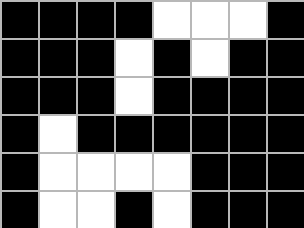[["black", "black", "black", "black", "white", "white", "white", "black"], ["black", "black", "black", "white", "black", "white", "black", "black"], ["black", "black", "black", "white", "black", "black", "black", "black"], ["black", "white", "black", "black", "black", "black", "black", "black"], ["black", "white", "white", "white", "white", "black", "black", "black"], ["black", "white", "white", "black", "white", "black", "black", "black"]]